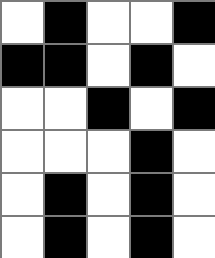[["white", "black", "white", "white", "black"], ["black", "black", "white", "black", "white"], ["white", "white", "black", "white", "black"], ["white", "white", "white", "black", "white"], ["white", "black", "white", "black", "white"], ["white", "black", "white", "black", "white"]]